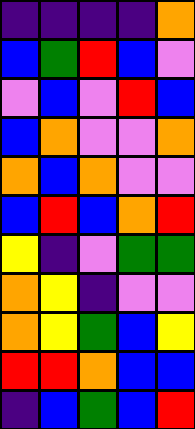[["indigo", "indigo", "indigo", "indigo", "orange"], ["blue", "green", "red", "blue", "violet"], ["violet", "blue", "violet", "red", "blue"], ["blue", "orange", "violet", "violet", "orange"], ["orange", "blue", "orange", "violet", "violet"], ["blue", "red", "blue", "orange", "red"], ["yellow", "indigo", "violet", "green", "green"], ["orange", "yellow", "indigo", "violet", "violet"], ["orange", "yellow", "green", "blue", "yellow"], ["red", "red", "orange", "blue", "blue"], ["indigo", "blue", "green", "blue", "red"]]